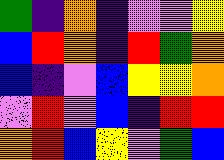[["green", "indigo", "orange", "indigo", "violet", "violet", "yellow"], ["blue", "red", "orange", "indigo", "red", "green", "orange"], ["blue", "indigo", "violet", "blue", "yellow", "yellow", "orange"], ["violet", "red", "violet", "blue", "indigo", "red", "red"], ["orange", "red", "blue", "yellow", "violet", "green", "blue"]]